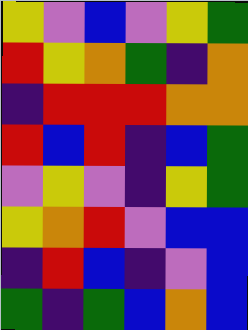[["yellow", "violet", "blue", "violet", "yellow", "green"], ["red", "yellow", "orange", "green", "indigo", "orange"], ["indigo", "red", "red", "red", "orange", "orange"], ["red", "blue", "red", "indigo", "blue", "green"], ["violet", "yellow", "violet", "indigo", "yellow", "green"], ["yellow", "orange", "red", "violet", "blue", "blue"], ["indigo", "red", "blue", "indigo", "violet", "blue"], ["green", "indigo", "green", "blue", "orange", "blue"]]